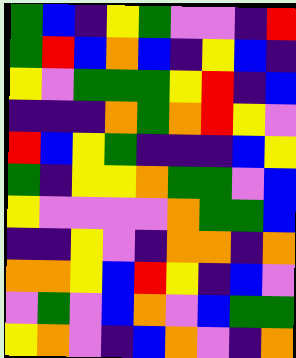[["green", "blue", "indigo", "yellow", "green", "violet", "violet", "indigo", "red"], ["green", "red", "blue", "orange", "blue", "indigo", "yellow", "blue", "indigo"], ["yellow", "violet", "green", "green", "green", "yellow", "red", "indigo", "blue"], ["indigo", "indigo", "indigo", "orange", "green", "orange", "red", "yellow", "violet"], ["red", "blue", "yellow", "green", "indigo", "indigo", "indigo", "blue", "yellow"], ["green", "indigo", "yellow", "yellow", "orange", "green", "green", "violet", "blue"], ["yellow", "violet", "violet", "violet", "violet", "orange", "green", "green", "blue"], ["indigo", "indigo", "yellow", "violet", "indigo", "orange", "orange", "indigo", "orange"], ["orange", "orange", "yellow", "blue", "red", "yellow", "indigo", "blue", "violet"], ["violet", "green", "violet", "blue", "orange", "violet", "blue", "green", "green"], ["yellow", "orange", "violet", "indigo", "blue", "orange", "violet", "indigo", "orange"]]